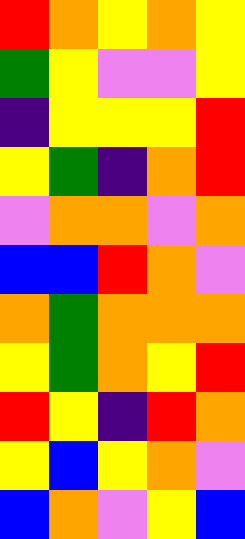[["red", "orange", "yellow", "orange", "yellow"], ["green", "yellow", "violet", "violet", "yellow"], ["indigo", "yellow", "yellow", "yellow", "red"], ["yellow", "green", "indigo", "orange", "red"], ["violet", "orange", "orange", "violet", "orange"], ["blue", "blue", "red", "orange", "violet"], ["orange", "green", "orange", "orange", "orange"], ["yellow", "green", "orange", "yellow", "red"], ["red", "yellow", "indigo", "red", "orange"], ["yellow", "blue", "yellow", "orange", "violet"], ["blue", "orange", "violet", "yellow", "blue"]]